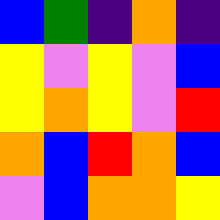[["blue", "green", "indigo", "orange", "indigo"], ["yellow", "violet", "yellow", "violet", "blue"], ["yellow", "orange", "yellow", "violet", "red"], ["orange", "blue", "red", "orange", "blue"], ["violet", "blue", "orange", "orange", "yellow"]]